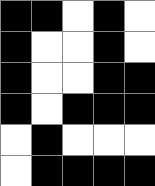[["black", "black", "white", "black", "white"], ["black", "white", "white", "black", "white"], ["black", "white", "white", "black", "black"], ["black", "white", "black", "black", "black"], ["white", "black", "white", "white", "white"], ["white", "black", "black", "black", "black"]]